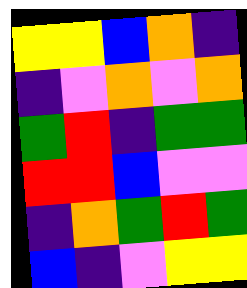[["yellow", "yellow", "blue", "orange", "indigo"], ["indigo", "violet", "orange", "violet", "orange"], ["green", "red", "indigo", "green", "green"], ["red", "red", "blue", "violet", "violet"], ["indigo", "orange", "green", "red", "green"], ["blue", "indigo", "violet", "yellow", "yellow"]]